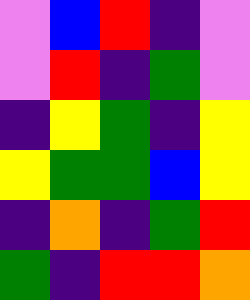[["violet", "blue", "red", "indigo", "violet"], ["violet", "red", "indigo", "green", "violet"], ["indigo", "yellow", "green", "indigo", "yellow"], ["yellow", "green", "green", "blue", "yellow"], ["indigo", "orange", "indigo", "green", "red"], ["green", "indigo", "red", "red", "orange"]]